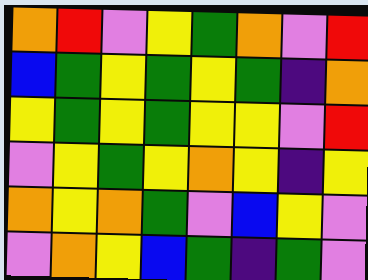[["orange", "red", "violet", "yellow", "green", "orange", "violet", "red"], ["blue", "green", "yellow", "green", "yellow", "green", "indigo", "orange"], ["yellow", "green", "yellow", "green", "yellow", "yellow", "violet", "red"], ["violet", "yellow", "green", "yellow", "orange", "yellow", "indigo", "yellow"], ["orange", "yellow", "orange", "green", "violet", "blue", "yellow", "violet"], ["violet", "orange", "yellow", "blue", "green", "indigo", "green", "violet"]]